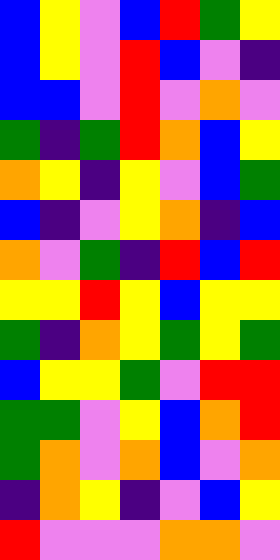[["blue", "yellow", "violet", "blue", "red", "green", "yellow"], ["blue", "yellow", "violet", "red", "blue", "violet", "indigo"], ["blue", "blue", "violet", "red", "violet", "orange", "violet"], ["green", "indigo", "green", "red", "orange", "blue", "yellow"], ["orange", "yellow", "indigo", "yellow", "violet", "blue", "green"], ["blue", "indigo", "violet", "yellow", "orange", "indigo", "blue"], ["orange", "violet", "green", "indigo", "red", "blue", "red"], ["yellow", "yellow", "red", "yellow", "blue", "yellow", "yellow"], ["green", "indigo", "orange", "yellow", "green", "yellow", "green"], ["blue", "yellow", "yellow", "green", "violet", "red", "red"], ["green", "green", "violet", "yellow", "blue", "orange", "red"], ["green", "orange", "violet", "orange", "blue", "violet", "orange"], ["indigo", "orange", "yellow", "indigo", "violet", "blue", "yellow"], ["red", "violet", "violet", "violet", "orange", "orange", "violet"]]